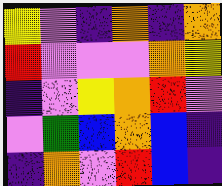[["yellow", "violet", "indigo", "orange", "indigo", "orange"], ["red", "violet", "violet", "violet", "orange", "yellow"], ["indigo", "violet", "yellow", "orange", "red", "violet"], ["violet", "green", "blue", "orange", "blue", "indigo"], ["indigo", "orange", "violet", "red", "blue", "indigo"]]